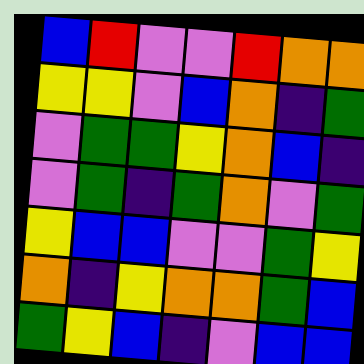[["blue", "red", "violet", "violet", "red", "orange", "orange"], ["yellow", "yellow", "violet", "blue", "orange", "indigo", "green"], ["violet", "green", "green", "yellow", "orange", "blue", "indigo"], ["violet", "green", "indigo", "green", "orange", "violet", "green"], ["yellow", "blue", "blue", "violet", "violet", "green", "yellow"], ["orange", "indigo", "yellow", "orange", "orange", "green", "blue"], ["green", "yellow", "blue", "indigo", "violet", "blue", "blue"]]